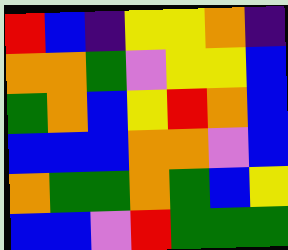[["red", "blue", "indigo", "yellow", "yellow", "orange", "indigo"], ["orange", "orange", "green", "violet", "yellow", "yellow", "blue"], ["green", "orange", "blue", "yellow", "red", "orange", "blue"], ["blue", "blue", "blue", "orange", "orange", "violet", "blue"], ["orange", "green", "green", "orange", "green", "blue", "yellow"], ["blue", "blue", "violet", "red", "green", "green", "green"]]